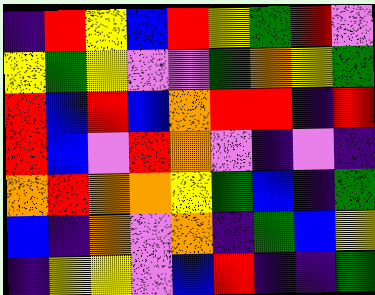[["indigo", "red", "yellow", "blue", "red", "yellow", "green", "red", "violet"], ["yellow", "green", "yellow", "violet", "violet", "green", "orange", "yellow", "green"], ["red", "blue", "red", "blue", "orange", "red", "red", "indigo", "red"], ["red", "blue", "violet", "red", "orange", "violet", "indigo", "violet", "indigo"], ["orange", "red", "orange", "orange", "yellow", "green", "blue", "indigo", "green"], ["blue", "indigo", "orange", "violet", "orange", "indigo", "green", "blue", "yellow"], ["indigo", "yellow", "yellow", "violet", "blue", "red", "indigo", "indigo", "green"]]